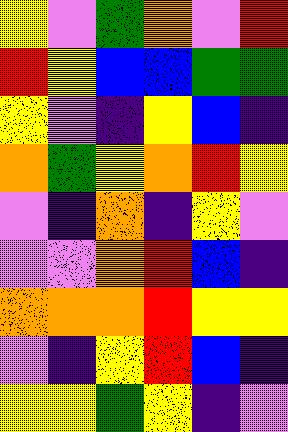[["yellow", "violet", "green", "orange", "violet", "red"], ["red", "yellow", "blue", "blue", "green", "green"], ["yellow", "violet", "indigo", "yellow", "blue", "indigo"], ["orange", "green", "yellow", "orange", "red", "yellow"], ["violet", "indigo", "orange", "indigo", "yellow", "violet"], ["violet", "violet", "orange", "red", "blue", "indigo"], ["orange", "orange", "orange", "red", "yellow", "yellow"], ["violet", "indigo", "yellow", "red", "blue", "indigo"], ["yellow", "yellow", "green", "yellow", "indigo", "violet"]]